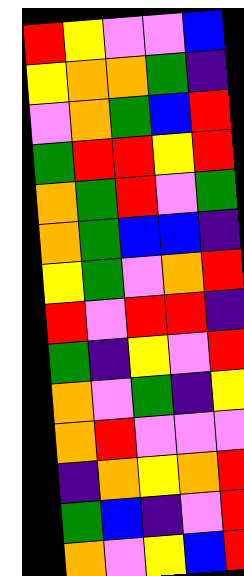[["red", "yellow", "violet", "violet", "blue"], ["yellow", "orange", "orange", "green", "indigo"], ["violet", "orange", "green", "blue", "red"], ["green", "red", "red", "yellow", "red"], ["orange", "green", "red", "violet", "green"], ["orange", "green", "blue", "blue", "indigo"], ["yellow", "green", "violet", "orange", "red"], ["red", "violet", "red", "red", "indigo"], ["green", "indigo", "yellow", "violet", "red"], ["orange", "violet", "green", "indigo", "yellow"], ["orange", "red", "violet", "violet", "violet"], ["indigo", "orange", "yellow", "orange", "red"], ["green", "blue", "indigo", "violet", "red"], ["orange", "violet", "yellow", "blue", "red"]]